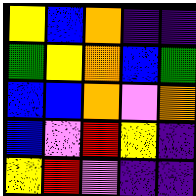[["yellow", "blue", "orange", "indigo", "indigo"], ["green", "yellow", "orange", "blue", "green"], ["blue", "blue", "orange", "violet", "orange"], ["blue", "violet", "red", "yellow", "indigo"], ["yellow", "red", "violet", "indigo", "indigo"]]